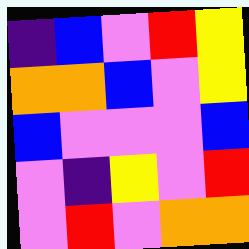[["indigo", "blue", "violet", "red", "yellow"], ["orange", "orange", "blue", "violet", "yellow"], ["blue", "violet", "violet", "violet", "blue"], ["violet", "indigo", "yellow", "violet", "red"], ["violet", "red", "violet", "orange", "orange"]]